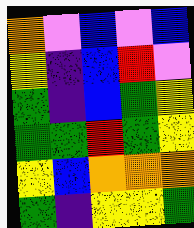[["orange", "violet", "blue", "violet", "blue"], ["yellow", "indigo", "blue", "red", "violet"], ["green", "indigo", "blue", "green", "yellow"], ["green", "green", "red", "green", "yellow"], ["yellow", "blue", "orange", "orange", "orange"], ["green", "indigo", "yellow", "yellow", "green"]]